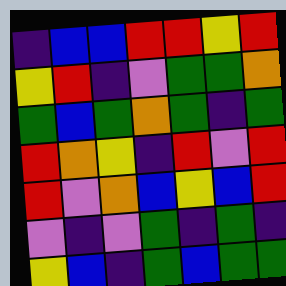[["indigo", "blue", "blue", "red", "red", "yellow", "red"], ["yellow", "red", "indigo", "violet", "green", "green", "orange"], ["green", "blue", "green", "orange", "green", "indigo", "green"], ["red", "orange", "yellow", "indigo", "red", "violet", "red"], ["red", "violet", "orange", "blue", "yellow", "blue", "red"], ["violet", "indigo", "violet", "green", "indigo", "green", "indigo"], ["yellow", "blue", "indigo", "green", "blue", "green", "green"]]